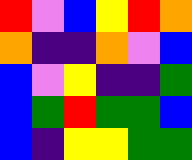[["red", "violet", "blue", "yellow", "red", "orange"], ["orange", "indigo", "indigo", "orange", "violet", "blue"], ["blue", "violet", "yellow", "indigo", "indigo", "green"], ["blue", "green", "red", "green", "green", "blue"], ["blue", "indigo", "yellow", "yellow", "green", "green"]]